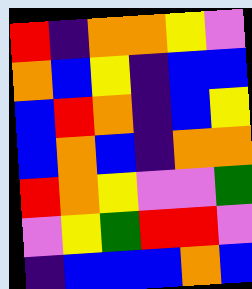[["red", "indigo", "orange", "orange", "yellow", "violet"], ["orange", "blue", "yellow", "indigo", "blue", "blue"], ["blue", "red", "orange", "indigo", "blue", "yellow"], ["blue", "orange", "blue", "indigo", "orange", "orange"], ["red", "orange", "yellow", "violet", "violet", "green"], ["violet", "yellow", "green", "red", "red", "violet"], ["indigo", "blue", "blue", "blue", "orange", "blue"]]